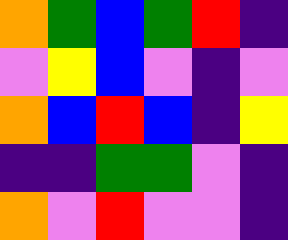[["orange", "green", "blue", "green", "red", "indigo"], ["violet", "yellow", "blue", "violet", "indigo", "violet"], ["orange", "blue", "red", "blue", "indigo", "yellow"], ["indigo", "indigo", "green", "green", "violet", "indigo"], ["orange", "violet", "red", "violet", "violet", "indigo"]]